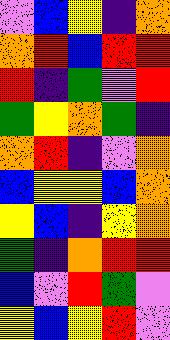[["violet", "blue", "yellow", "indigo", "orange"], ["orange", "red", "blue", "red", "red"], ["red", "indigo", "green", "violet", "red"], ["green", "yellow", "orange", "green", "indigo"], ["orange", "red", "indigo", "violet", "orange"], ["blue", "yellow", "yellow", "blue", "orange"], ["yellow", "blue", "indigo", "yellow", "orange"], ["green", "indigo", "orange", "red", "red"], ["blue", "violet", "red", "green", "violet"], ["yellow", "blue", "yellow", "red", "violet"]]